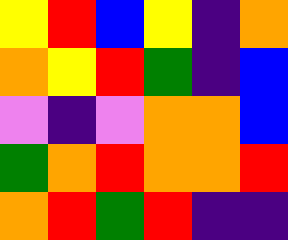[["yellow", "red", "blue", "yellow", "indigo", "orange"], ["orange", "yellow", "red", "green", "indigo", "blue"], ["violet", "indigo", "violet", "orange", "orange", "blue"], ["green", "orange", "red", "orange", "orange", "red"], ["orange", "red", "green", "red", "indigo", "indigo"]]